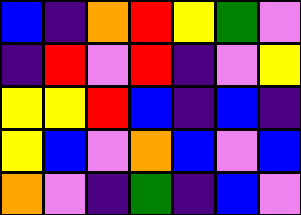[["blue", "indigo", "orange", "red", "yellow", "green", "violet"], ["indigo", "red", "violet", "red", "indigo", "violet", "yellow"], ["yellow", "yellow", "red", "blue", "indigo", "blue", "indigo"], ["yellow", "blue", "violet", "orange", "blue", "violet", "blue"], ["orange", "violet", "indigo", "green", "indigo", "blue", "violet"]]